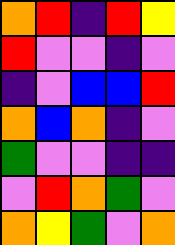[["orange", "red", "indigo", "red", "yellow"], ["red", "violet", "violet", "indigo", "violet"], ["indigo", "violet", "blue", "blue", "red"], ["orange", "blue", "orange", "indigo", "violet"], ["green", "violet", "violet", "indigo", "indigo"], ["violet", "red", "orange", "green", "violet"], ["orange", "yellow", "green", "violet", "orange"]]